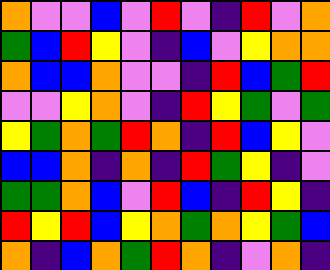[["orange", "violet", "violet", "blue", "violet", "red", "violet", "indigo", "red", "violet", "orange"], ["green", "blue", "red", "yellow", "violet", "indigo", "blue", "violet", "yellow", "orange", "orange"], ["orange", "blue", "blue", "orange", "violet", "violet", "indigo", "red", "blue", "green", "red"], ["violet", "violet", "yellow", "orange", "violet", "indigo", "red", "yellow", "green", "violet", "green"], ["yellow", "green", "orange", "green", "red", "orange", "indigo", "red", "blue", "yellow", "violet"], ["blue", "blue", "orange", "indigo", "orange", "indigo", "red", "green", "yellow", "indigo", "violet"], ["green", "green", "orange", "blue", "violet", "red", "blue", "indigo", "red", "yellow", "indigo"], ["red", "yellow", "red", "blue", "yellow", "orange", "green", "orange", "yellow", "green", "blue"], ["orange", "indigo", "blue", "orange", "green", "red", "orange", "indigo", "violet", "orange", "indigo"]]